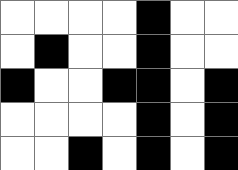[["white", "white", "white", "white", "black", "white", "white"], ["white", "black", "white", "white", "black", "white", "white"], ["black", "white", "white", "black", "black", "white", "black"], ["white", "white", "white", "white", "black", "white", "black"], ["white", "white", "black", "white", "black", "white", "black"]]